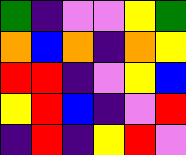[["green", "indigo", "violet", "violet", "yellow", "green"], ["orange", "blue", "orange", "indigo", "orange", "yellow"], ["red", "red", "indigo", "violet", "yellow", "blue"], ["yellow", "red", "blue", "indigo", "violet", "red"], ["indigo", "red", "indigo", "yellow", "red", "violet"]]